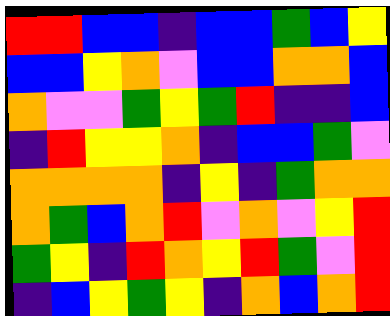[["red", "red", "blue", "blue", "indigo", "blue", "blue", "green", "blue", "yellow"], ["blue", "blue", "yellow", "orange", "violet", "blue", "blue", "orange", "orange", "blue"], ["orange", "violet", "violet", "green", "yellow", "green", "red", "indigo", "indigo", "blue"], ["indigo", "red", "yellow", "yellow", "orange", "indigo", "blue", "blue", "green", "violet"], ["orange", "orange", "orange", "orange", "indigo", "yellow", "indigo", "green", "orange", "orange"], ["orange", "green", "blue", "orange", "red", "violet", "orange", "violet", "yellow", "red"], ["green", "yellow", "indigo", "red", "orange", "yellow", "red", "green", "violet", "red"], ["indigo", "blue", "yellow", "green", "yellow", "indigo", "orange", "blue", "orange", "red"]]